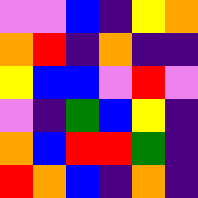[["violet", "violet", "blue", "indigo", "yellow", "orange"], ["orange", "red", "indigo", "orange", "indigo", "indigo"], ["yellow", "blue", "blue", "violet", "red", "violet"], ["violet", "indigo", "green", "blue", "yellow", "indigo"], ["orange", "blue", "red", "red", "green", "indigo"], ["red", "orange", "blue", "indigo", "orange", "indigo"]]